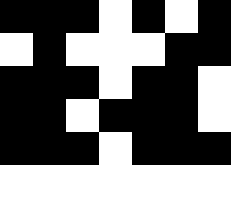[["black", "black", "black", "white", "black", "white", "black"], ["white", "black", "white", "white", "white", "black", "black"], ["black", "black", "black", "white", "black", "black", "white"], ["black", "black", "white", "black", "black", "black", "white"], ["black", "black", "black", "white", "black", "black", "black"], ["white", "white", "white", "white", "white", "white", "white"]]